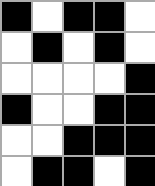[["black", "white", "black", "black", "white"], ["white", "black", "white", "black", "white"], ["white", "white", "white", "white", "black"], ["black", "white", "white", "black", "black"], ["white", "white", "black", "black", "black"], ["white", "black", "black", "white", "black"]]